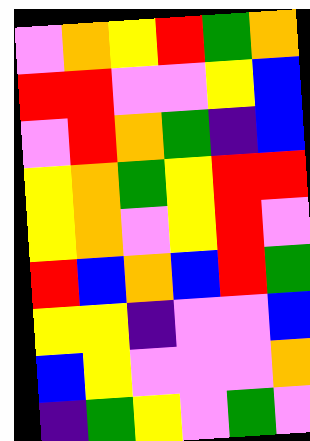[["violet", "orange", "yellow", "red", "green", "orange"], ["red", "red", "violet", "violet", "yellow", "blue"], ["violet", "red", "orange", "green", "indigo", "blue"], ["yellow", "orange", "green", "yellow", "red", "red"], ["yellow", "orange", "violet", "yellow", "red", "violet"], ["red", "blue", "orange", "blue", "red", "green"], ["yellow", "yellow", "indigo", "violet", "violet", "blue"], ["blue", "yellow", "violet", "violet", "violet", "orange"], ["indigo", "green", "yellow", "violet", "green", "violet"]]